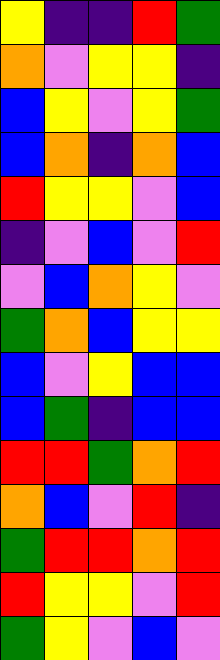[["yellow", "indigo", "indigo", "red", "green"], ["orange", "violet", "yellow", "yellow", "indigo"], ["blue", "yellow", "violet", "yellow", "green"], ["blue", "orange", "indigo", "orange", "blue"], ["red", "yellow", "yellow", "violet", "blue"], ["indigo", "violet", "blue", "violet", "red"], ["violet", "blue", "orange", "yellow", "violet"], ["green", "orange", "blue", "yellow", "yellow"], ["blue", "violet", "yellow", "blue", "blue"], ["blue", "green", "indigo", "blue", "blue"], ["red", "red", "green", "orange", "red"], ["orange", "blue", "violet", "red", "indigo"], ["green", "red", "red", "orange", "red"], ["red", "yellow", "yellow", "violet", "red"], ["green", "yellow", "violet", "blue", "violet"]]